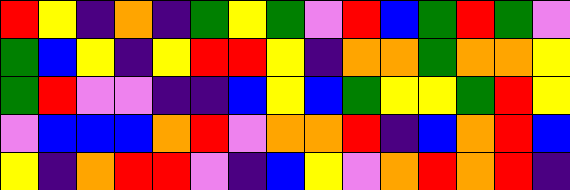[["red", "yellow", "indigo", "orange", "indigo", "green", "yellow", "green", "violet", "red", "blue", "green", "red", "green", "violet"], ["green", "blue", "yellow", "indigo", "yellow", "red", "red", "yellow", "indigo", "orange", "orange", "green", "orange", "orange", "yellow"], ["green", "red", "violet", "violet", "indigo", "indigo", "blue", "yellow", "blue", "green", "yellow", "yellow", "green", "red", "yellow"], ["violet", "blue", "blue", "blue", "orange", "red", "violet", "orange", "orange", "red", "indigo", "blue", "orange", "red", "blue"], ["yellow", "indigo", "orange", "red", "red", "violet", "indigo", "blue", "yellow", "violet", "orange", "red", "orange", "red", "indigo"]]